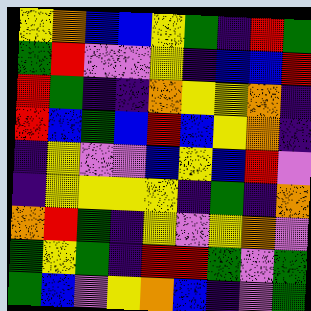[["yellow", "orange", "blue", "blue", "yellow", "green", "indigo", "red", "green"], ["green", "red", "violet", "violet", "yellow", "indigo", "blue", "blue", "red"], ["red", "green", "indigo", "indigo", "orange", "yellow", "yellow", "orange", "indigo"], ["red", "blue", "green", "blue", "red", "blue", "yellow", "orange", "indigo"], ["indigo", "yellow", "violet", "violet", "blue", "yellow", "blue", "red", "violet"], ["indigo", "yellow", "yellow", "yellow", "yellow", "indigo", "green", "indigo", "orange"], ["orange", "red", "green", "indigo", "yellow", "violet", "yellow", "orange", "violet"], ["green", "yellow", "green", "indigo", "red", "red", "green", "violet", "green"], ["green", "blue", "violet", "yellow", "orange", "blue", "indigo", "violet", "green"]]